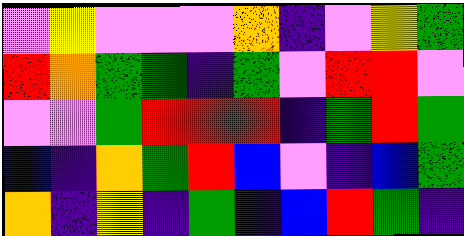[["violet", "yellow", "violet", "violet", "violet", "orange", "indigo", "violet", "yellow", "green"], ["red", "orange", "green", "green", "indigo", "green", "violet", "red", "red", "violet"], ["violet", "violet", "green", "red", "red", "red", "indigo", "green", "red", "green"], ["blue", "indigo", "orange", "green", "red", "blue", "violet", "indigo", "blue", "green"], ["orange", "indigo", "yellow", "indigo", "green", "indigo", "blue", "red", "green", "indigo"]]